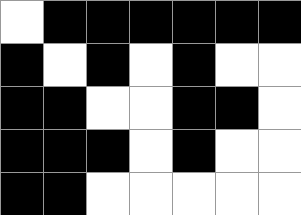[["white", "black", "black", "black", "black", "black", "black"], ["black", "white", "black", "white", "black", "white", "white"], ["black", "black", "white", "white", "black", "black", "white"], ["black", "black", "black", "white", "black", "white", "white"], ["black", "black", "white", "white", "white", "white", "white"]]